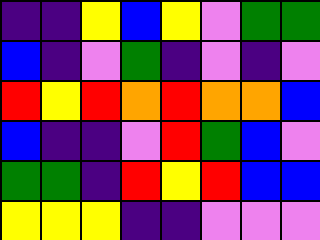[["indigo", "indigo", "yellow", "blue", "yellow", "violet", "green", "green"], ["blue", "indigo", "violet", "green", "indigo", "violet", "indigo", "violet"], ["red", "yellow", "red", "orange", "red", "orange", "orange", "blue"], ["blue", "indigo", "indigo", "violet", "red", "green", "blue", "violet"], ["green", "green", "indigo", "red", "yellow", "red", "blue", "blue"], ["yellow", "yellow", "yellow", "indigo", "indigo", "violet", "violet", "violet"]]